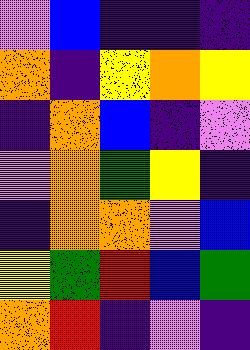[["violet", "blue", "indigo", "indigo", "indigo"], ["orange", "indigo", "yellow", "orange", "yellow"], ["indigo", "orange", "blue", "indigo", "violet"], ["violet", "orange", "green", "yellow", "indigo"], ["indigo", "orange", "orange", "violet", "blue"], ["yellow", "green", "red", "blue", "green"], ["orange", "red", "indigo", "violet", "indigo"]]